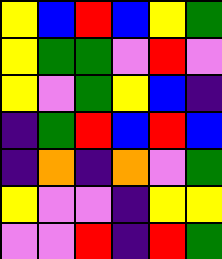[["yellow", "blue", "red", "blue", "yellow", "green"], ["yellow", "green", "green", "violet", "red", "violet"], ["yellow", "violet", "green", "yellow", "blue", "indigo"], ["indigo", "green", "red", "blue", "red", "blue"], ["indigo", "orange", "indigo", "orange", "violet", "green"], ["yellow", "violet", "violet", "indigo", "yellow", "yellow"], ["violet", "violet", "red", "indigo", "red", "green"]]